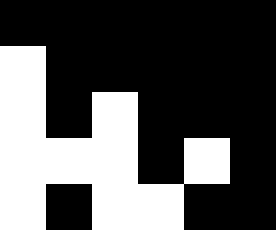[["black", "black", "black", "black", "black", "black"], ["white", "black", "black", "black", "black", "black"], ["white", "black", "white", "black", "black", "black"], ["white", "white", "white", "black", "white", "black"], ["white", "black", "white", "white", "black", "black"]]